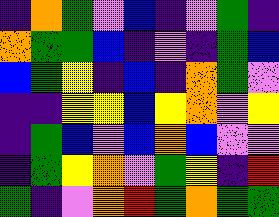[["indigo", "orange", "green", "violet", "blue", "indigo", "violet", "green", "indigo"], ["orange", "green", "green", "blue", "indigo", "violet", "indigo", "green", "blue"], ["blue", "green", "yellow", "indigo", "blue", "indigo", "orange", "green", "violet"], ["indigo", "indigo", "yellow", "yellow", "blue", "yellow", "orange", "violet", "yellow"], ["indigo", "green", "blue", "violet", "blue", "orange", "blue", "violet", "violet"], ["indigo", "green", "yellow", "orange", "violet", "green", "yellow", "indigo", "red"], ["green", "indigo", "violet", "orange", "red", "green", "orange", "green", "green"]]